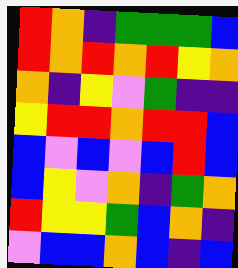[["red", "orange", "indigo", "green", "green", "green", "blue"], ["red", "orange", "red", "orange", "red", "yellow", "orange"], ["orange", "indigo", "yellow", "violet", "green", "indigo", "indigo"], ["yellow", "red", "red", "orange", "red", "red", "blue"], ["blue", "violet", "blue", "violet", "blue", "red", "blue"], ["blue", "yellow", "violet", "orange", "indigo", "green", "orange"], ["red", "yellow", "yellow", "green", "blue", "orange", "indigo"], ["violet", "blue", "blue", "orange", "blue", "indigo", "blue"]]